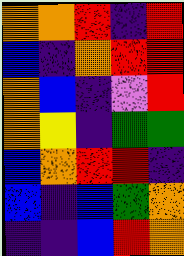[["orange", "orange", "red", "indigo", "red"], ["blue", "indigo", "orange", "red", "red"], ["orange", "blue", "indigo", "violet", "red"], ["orange", "yellow", "indigo", "green", "green"], ["blue", "orange", "red", "red", "indigo"], ["blue", "indigo", "blue", "green", "orange"], ["indigo", "indigo", "blue", "red", "orange"]]